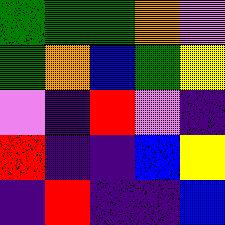[["green", "green", "green", "orange", "violet"], ["green", "orange", "blue", "green", "yellow"], ["violet", "indigo", "red", "violet", "indigo"], ["red", "indigo", "indigo", "blue", "yellow"], ["indigo", "red", "indigo", "indigo", "blue"]]